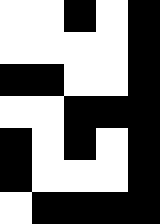[["white", "white", "black", "white", "black"], ["white", "white", "white", "white", "black"], ["black", "black", "white", "white", "black"], ["white", "white", "black", "black", "black"], ["black", "white", "black", "white", "black"], ["black", "white", "white", "white", "black"], ["white", "black", "black", "black", "black"]]